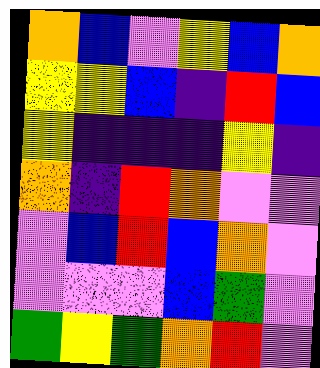[["orange", "blue", "violet", "yellow", "blue", "orange"], ["yellow", "yellow", "blue", "indigo", "red", "blue"], ["yellow", "indigo", "indigo", "indigo", "yellow", "indigo"], ["orange", "indigo", "red", "orange", "violet", "violet"], ["violet", "blue", "red", "blue", "orange", "violet"], ["violet", "violet", "violet", "blue", "green", "violet"], ["green", "yellow", "green", "orange", "red", "violet"]]